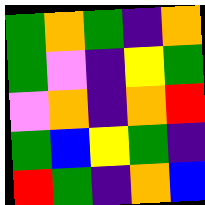[["green", "orange", "green", "indigo", "orange"], ["green", "violet", "indigo", "yellow", "green"], ["violet", "orange", "indigo", "orange", "red"], ["green", "blue", "yellow", "green", "indigo"], ["red", "green", "indigo", "orange", "blue"]]